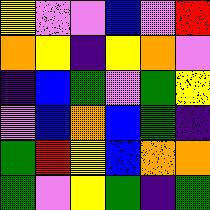[["yellow", "violet", "violet", "blue", "violet", "red"], ["orange", "yellow", "indigo", "yellow", "orange", "violet"], ["indigo", "blue", "green", "violet", "green", "yellow"], ["violet", "blue", "orange", "blue", "green", "indigo"], ["green", "red", "yellow", "blue", "orange", "orange"], ["green", "violet", "yellow", "green", "indigo", "green"]]